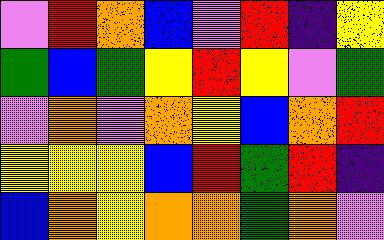[["violet", "red", "orange", "blue", "violet", "red", "indigo", "yellow"], ["green", "blue", "green", "yellow", "red", "yellow", "violet", "green"], ["violet", "orange", "violet", "orange", "yellow", "blue", "orange", "red"], ["yellow", "yellow", "yellow", "blue", "red", "green", "red", "indigo"], ["blue", "orange", "yellow", "orange", "orange", "green", "orange", "violet"]]